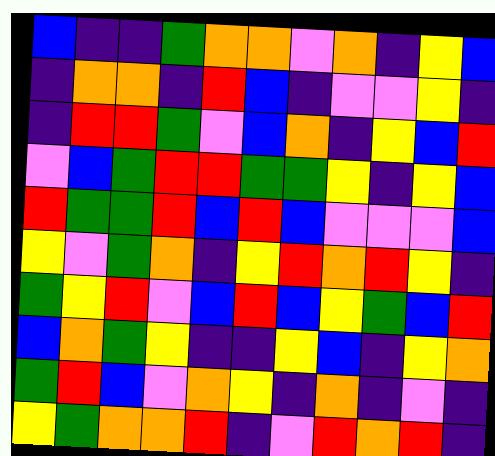[["blue", "indigo", "indigo", "green", "orange", "orange", "violet", "orange", "indigo", "yellow", "blue"], ["indigo", "orange", "orange", "indigo", "red", "blue", "indigo", "violet", "violet", "yellow", "indigo"], ["indigo", "red", "red", "green", "violet", "blue", "orange", "indigo", "yellow", "blue", "red"], ["violet", "blue", "green", "red", "red", "green", "green", "yellow", "indigo", "yellow", "blue"], ["red", "green", "green", "red", "blue", "red", "blue", "violet", "violet", "violet", "blue"], ["yellow", "violet", "green", "orange", "indigo", "yellow", "red", "orange", "red", "yellow", "indigo"], ["green", "yellow", "red", "violet", "blue", "red", "blue", "yellow", "green", "blue", "red"], ["blue", "orange", "green", "yellow", "indigo", "indigo", "yellow", "blue", "indigo", "yellow", "orange"], ["green", "red", "blue", "violet", "orange", "yellow", "indigo", "orange", "indigo", "violet", "indigo"], ["yellow", "green", "orange", "orange", "red", "indigo", "violet", "red", "orange", "red", "indigo"]]